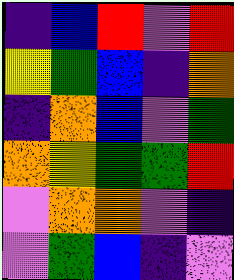[["indigo", "blue", "red", "violet", "red"], ["yellow", "green", "blue", "indigo", "orange"], ["indigo", "orange", "blue", "violet", "green"], ["orange", "yellow", "green", "green", "red"], ["violet", "orange", "orange", "violet", "indigo"], ["violet", "green", "blue", "indigo", "violet"]]